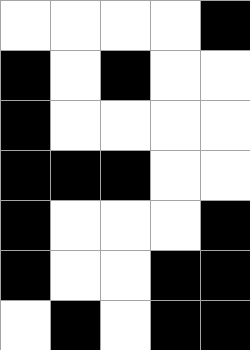[["white", "white", "white", "white", "black"], ["black", "white", "black", "white", "white"], ["black", "white", "white", "white", "white"], ["black", "black", "black", "white", "white"], ["black", "white", "white", "white", "black"], ["black", "white", "white", "black", "black"], ["white", "black", "white", "black", "black"]]